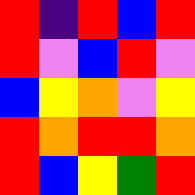[["red", "indigo", "red", "blue", "red"], ["red", "violet", "blue", "red", "violet"], ["blue", "yellow", "orange", "violet", "yellow"], ["red", "orange", "red", "red", "orange"], ["red", "blue", "yellow", "green", "red"]]